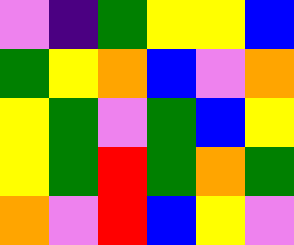[["violet", "indigo", "green", "yellow", "yellow", "blue"], ["green", "yellow", "orange", "blue", "violet", "orange"], ["yellow", "green", "violet", "green", "blue", "yellow"], ["yellow", "green", "red", "green", "orange", "green"], ["orange", "violet", "red", "blue", "yellow", "violet"]]